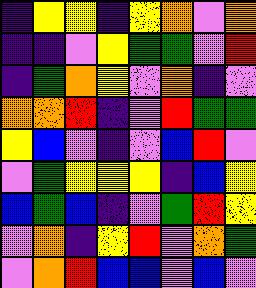[["indigo", "yellow", "yellow", "indigo", "yellow", "orange", "violet", "orange"], ["indigo", "indigo", "violet", "yellow", "green", "green", "violet", "red"], ["indigo", "green", "orange", "yellow", "violet", "orange", "indigo", "violet"], ["orange", "orange", "red", "indigo", "violet", "red", "green", "green"], ["yellow", "blue", "violet", "indigo", "violet", "blue", "red", "violet"], ["violet", "green", "yellow", "yellow", "yellow", "indigo", "blue", "yellow"], ["blue", "green", "blue", "indigo", "violet", "green", "red", "yellow"], ["violet", "orange", "indigo", "yellow", "red", "violet", "orange", "green"], ["violet", "orange", "red", "blue", "blue", "violet", "blue", "violet"]]